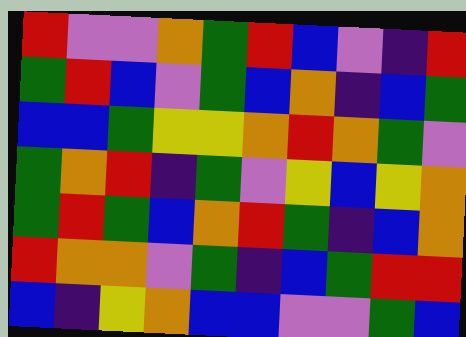[["red", "violet", "violet", "orange", "green", "red", "blue", "violet", "indigo", "red"], ["green", "red", "blue", "violet", "green", "blue", "orange", "indigo", "blue", "green"], ["blue", "blue", "green", "yellow", "yellow", "orange", "red", "orange", "green", "violet"], ["green", "orange", "red", "indigo", "green", "violet", "yellow", "blue", "yellow", "orange"], ["green", "red", "green", "blue", "orange", "red", "green", "indigo", "blue", "orange"], ["red", "orange", "orange", "violet", "green", "indigo", "blue", "green", "red", "red"], ["blue", "indigo", "yellow", "orange", "blue", "blue", "violet", "violet", "green", "blue"]]